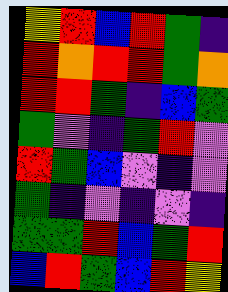[["yellow", "red", "blue", "red", "green", "indigo"], ["red", "orange", "red", "red", "green", "orange"], ["red", "red", "green", "indigo", "blue", "green"], ["green", "violet", "indigo", "green", "red", "violet"], ["red", "green", "blue", "violet", "indigo", "violet"], ["green", "indigo", "violet", "indigo", "violet", "indigo"], ["green", "green", "red", "blue", "green", "red"], ["blue", "red", "green", "blue", "red", "yellow"]]